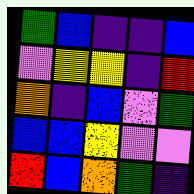[["green", "blue", "indigo", "indigo", "blue"], ["violet", "yellow", "yellow", "indigo", "red"], ["orange", "indigo", "blue", "violet", "green"], ["blue", "blue", "yellow", "violet", "violet"], ["red", "blue", "orange", "green", "indigo"]]